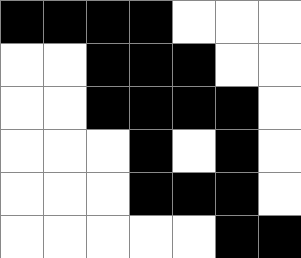[["black", "black", "black", "black", "white", "white", "white"], ["white", "white", "black", "black", "black", "white", "white"], ["white", "white", "black", "black", "black", "black", "white"], ["white", "white", "white", "black", "white", "black", "white"], ["white", "white", "white", "black", "black", "black", "white"], ["white", "white", "white", "white", "white", "black", "black"]]